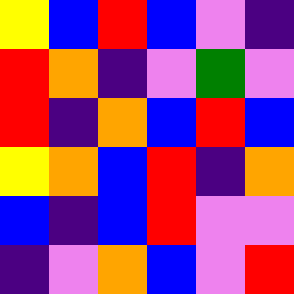[["yellow", "blue", "red", "blue", "violet", "indigo"], ["red", "orange", "indigo", "violet", "green", "violet"], ["red", "indigo", "orange", "blue", "red", "blue"], ["yellow", "orange", "blue", "red", "indigo", "orange"], ["blue", "indigo", "blue", "red", "violet", "violet"], ["indigo", "violet", "orange", "blue", "violet", "red"]]